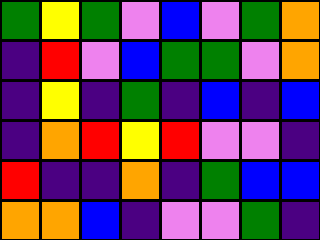[["green", "yellow", "green", "violet", "blue", "violet", "green", "orange"], ["indigo", "red", "violet", "blue", "green", "green", "violet", "orange"], ["indigo", "yellow", "indigo", "green", "indigo", "blue", "indigo", "blue"], ["indigo", "orange", "red", "yellow", "red", "violet", "violet", "indigo"], ["red", "indigo", "indigo", "orange", "indigo", "green", "blue", "blue"], ["orange", "orange", "blue", "indigo", "violet", "violet", "green", "indigo"]]